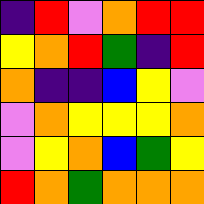[["indigo", "red", "violet", "orange", "red", "red"], ["yellow", "orange", "red", "green", "indigo", "red"], ["orange", "indigo", "indigo", "blue", "yellow", "violet"], ["violet", "orange", "yellow", "yellow", "yellow", "orange"], ["violet", "yellow", "orange", "blue", "green", "yellow"], ["red", "orange", "green", "orange", "orange", "orange"]]